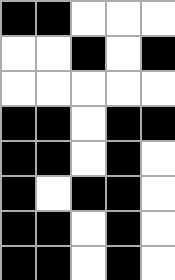[["black", "black", "white", "white", "white"], ["white", "white", "black", "white", "black"], ["white", "white", "white", "white", "white"], ["black", "black", "white", "black", "black"], ["black", "black", "white", "black", "white"], ["black", "white", "black", "black", "white"], ["black", "black", "white", "black", "white"], ["black", "black", "white", "black", "white"]]